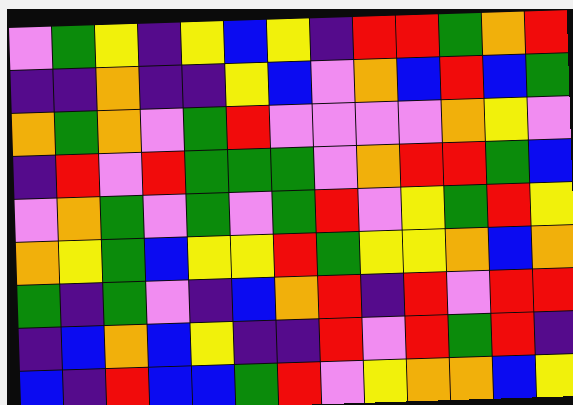[["violet", "green", "yellow", "indigo", "yellow", "blue", "yellow", "indigo", "red", "red", "green", "orange", "red"], ["indigo", "indigo", "orange", "indigo", "indigo", "yellow", "blue", "violet", "orange", "blue", "red", "blue", "green"], ["orange", "green", "orange", "violet", "green", "red", "violet", "violet", "violet", "violet", "orange", "yellow", "violet"], ["indigo", "red", "violet", "red", "green", "green", "green", "violet", "orange", "red", "red", "green", "blue"], ["violet", "orange", "green", "violet", "green", "violet", "green", "red", "violet", "yellow", "green", "red", "yellow"], ["orange", "yellow", "green", "blue", "yellow", "yellow", "red", "green", "yellow", "yellow", "orange", "blue", "orange"], ["green", "indigo", "green", "violet", "indigo", "blue", "orange", "red", "indigo", "red", "violet", "red", "red"], ["indigo", "blue", "orange", "blue", "yellow", "indigo", "indigo", "red", "violet", "red", "green", "red", "indigo"], ["blue", "indigo", "red", "blue", "blue", "green", "red", "violet", "yellow", "orange", "orange", "blue", "yellow"]]